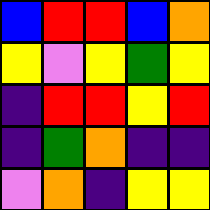[["blue", "red", "red", "blue", "orange"], ["yellow", "violet", "yellow", "green", "yellow"], ["indigo", "red", "red", "yellow", "red"], ["indigo", "green", "orange", "indigo", "indigo"], ["violet", "orange", "indigo", "yellow", "yellow"]]